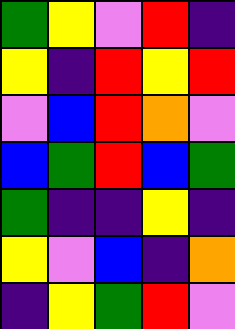[["green", "yellow", "violet", "red", "indigo"], ["yellow", "indigo", "red", "yellow", "red"], ["violet", "blue", "red", "orange", "violet"], ["blue", "green", "red", "blue", "green"], ["green", "indigo", "indigo", "yellow", "indigo"], ["yellow", "violet", "blue", "indigo", "orange"], ["indigo", "yellow", "green", "red", "violet"]]